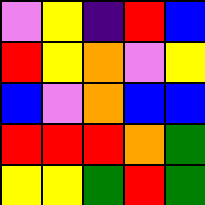[["violet", "yellow", "indigo", "red", "blue"], ["red", "yellow", "orange", "violet", "yellow"], ["blue", "violet", "orange", "blue", "blue"], ["red", "red", "red", "orange", "green"], ["yellow", "yellow", "green", "red", "green"]]